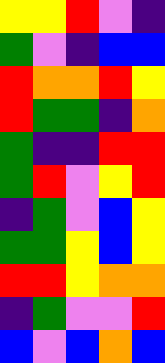[["yellow", "yellow", "red", "violet", "indigo"], ["green", "violet", "indigo", "blue", "blue"], ["red", "orange", "orange", "red", "yellow"], ["red", "green", "green", "indigo", "orange"], ["green", "indigo", "indigo", "red", "red"], ["green", "red", "violet", "yellow", "red"], ["indigo", "green", "violet", "blue", "yellow"], ["green", "green", "yellow", "blue", "yellow"], ["red", "red", "yellow", "orange", "orange"], ["indigo", "green", "violet", "violet", "red"], ["blue", "violet", "blue", "orange", "blue"]]